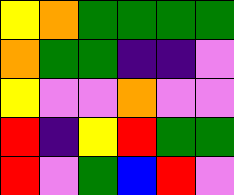[["yellow", "orange", "green", "green", "green", "green"], ["orange", "green", "green", "indigo", "indigo", "violet"], ["yellow", "violet", "violet", "orange", "violet", "violet"], ["red", "indigo", "yellow", "red", "green", "green"], ["red", "violet", "green", "blue", "red", "violet"]]